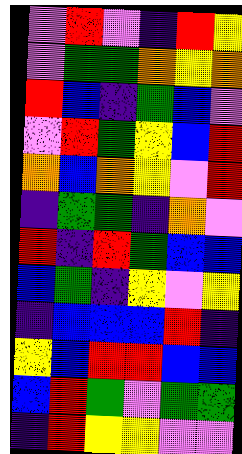[["violet", "red", "violet", "indigo", "red", "yellow"], ["violet", "green", "green", "orange", "yellow", "orange"], ["red", "blue", "indigo", "green", "blue", "violet"], ["violet", "red", "green", "yellow", "blue", "red"], ["orange", "blue", "orange", "yellow", "violet", "red"], ["indigo", "green", "green", "indigo", "orange", "violet"], ["red", "indigo", "red", "green", "blue", "blue"], ["blue", "green", "indigo", "yellow", "violet", "yellow"], ["indigo", "blue", "blue", "blue", "red", "indigo"], ["yellow", "blue", "red", "red", "blue", "blue"], ["blue", "red", "green", "violet", "green", "green"], ["indigo", "red", "yellow", "yellow", "violet", "violet"]]